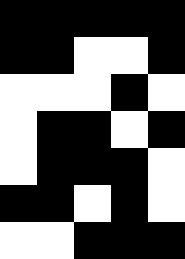[["black", "black", "black", "black", "black"], ["black", "black", "white", "white", "black"], ["white", "white", "white", "black", "white"], ["white", "black", "black", "white", "black"], ["white", "black", "black", "black", "white"], ["black", "black", "white", "black", "white"], ["white", "white", "black", "black", "black"]]